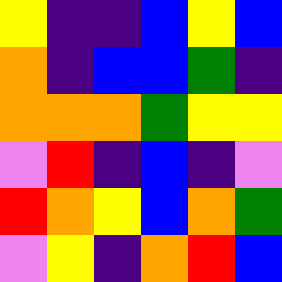[["yellow", "indigo", "indigo", "blue", "yellow", "blue"], ["orange", "indigo", "blue", "blue", "green", "indigo"], ["orange", "orange", "orange", "green", "yellow", "yellow"], ["violet", "red", "indigo", "blue", "indigo", "violet"], ["red", "orange", "yellow", "blue", "orange", "green"], ["violet", "yellow", "indigo", "orange", "red", "blue"]]